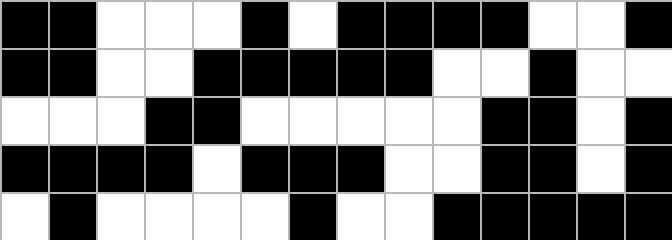[["black", "black", "white", "white", "white", "black", "white", "black", "black", "black", "black", "white", "white", "black"], ["black", "black", "white", "white", "black", "black", "black", "black", "black", "white", "white", "black", "white", "white"], ["white", "white", "white", "black", "black", "white", "white", "white", "white", "white", "black", "black", "white", "black"], ["black", "black", "black", "black", "white", "black", "black", "black", "white", "white", "black", "black", "white", "black"], ["white", "black", "white", "white", "white", "white", "black", "white", "white", "black", "black", "black", "black", "black"]]